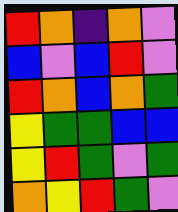[["red", "orange", "indigo", "orange", "violet"], ["blue", "violet", "blue", "red", "violet"], ["red", "orange", "blue", "orange", "green"], ["yellow", "green", "green", "blue", "blue"], ["yellow", "red", "green", "violet", "green"], ["orange", "yellow", "red", "green", "violet"]]